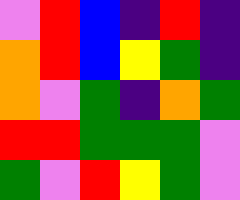[["violet", "red", "blue", "indigo", "red", "indigo"], ["orange", "red", "blue", "yellow", "green", "indigo"], ["orange", "violet", "green", "indigo", "orange", "green"], ["red", "red", "green", "green", "green", "violet"], ["green", "violet", "red", "yellow", "green", "violet"]]